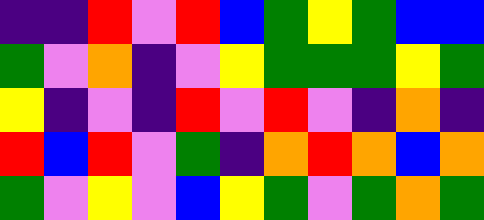[["indigo", "indigo", "red", "violet", "red", "blue", "green", "yellow", "green", "blue", "blue"], ["green", "violet", "orange", "indigo", "violet", "yellow", "green", "green", "green", "yellow", "green"], ["yellow", "indigo", "violet", "indigo", "red", "violet", "red", "violet", "indigo", "orange", "indigo"], ["red", "blue", "red", "violet", "green", "indigo", "orange", "red", "orange", "blue", "orange"], ["green", "violet", "yellow", "violet", "blue", "yellow", "green", "violet", "green", "orange", "green"]]